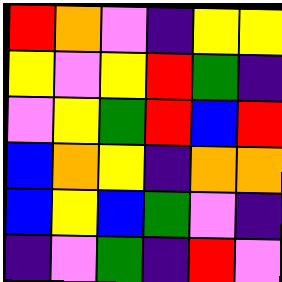[["red", "orange", "violet", "indigo", "yellow", "yellow"], ["yellow", "violet", "yellow", "red", "green", "indigo"], ["violet", "yellow", "green", "red", "blue", "red"], ["blue", "orange", "yellow", "indigo", "orange", "orange"], ["blue", "yellow", "blue", "green", "violet", "indigo"], ["indigo", "violet", "green", "indigo", "red", "violet"]]